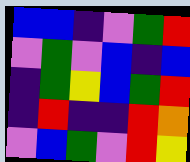[["blue", "blue", "indigo", "violet", "green", "red"], ["violet", "green", "violet", "blue", "indigo", "blue"], ["indigo", "green", "yellow", "blue", "green", "red"], ["indigo", "red", "indigo", "indigo", "red", "orange"], ["violet", "blue", "green", "violet", "red", "yellow"]]